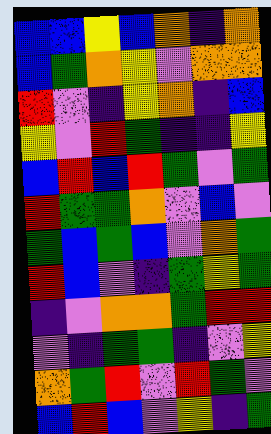[["blue", "blue", "yellow", "blue", "orange", "indigo", "orange"], ["blue", "green", "orange", "yellow", "violet", "orange", "orange"], ["red", "violet", "indigo", "yellow", "orange", "indigo", "blue"], ["yellow", "violet", "red", "green", "indigo", "indigo", "yellow"], ["blue", "red", "blue", "red", "green", "violet", "green"], ["red", "green", "green", "orange", "violet", "blue", "violet"], ["green", "blue", "green", "blue", "violet", "orange", "green"], ["red", "blue", "violet", "indigo", "green", "yellow", "green"], ["indigo", "violet", "orange", "orange", "green", "red", "red"], ["violet", "indigo", "green", "green", "indigo", "violet", "yellow"], ["orange", "green", "red", "violet", "red", "green", "violet"], ["blue", "red", "blue", "violet", "yellow", "indigo", "green"]]